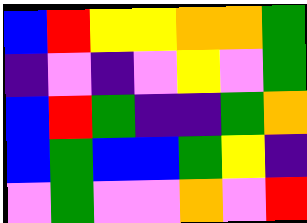[["blue", "red", "yellow", "yellow", "orange", "orange", "green"], ["indigo", "violet", "indigo", "violet", "yellow", "violet", "green"], ["blue", "red", "green", "indigo", "indigo", "green", "orange"], ["blue", "green", "blue", "blue", "green", "yellow", "indigo"], ["violet", "green", "violet", "violet", "orange", "violet", "red"]]